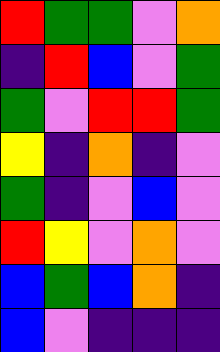[["red", "green", "green", "violet", "orange"], ["indigo", "red", "blue", "violet", "green"], ["green", "violet", "red", "red", "green"], ["yellow", "indigo", "orange", "indigo", "violet"], ["green", "indigo", "violet", "blue", "violet"], ["red", "yellow", "violet", "orange", "violet"], ["blue", "green", "blue", "orange", "indigo"], ["blue", "violet", "indigo", "indigo", "indigo"]]